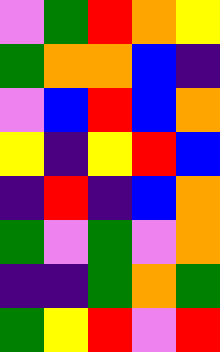[["violet", "green", "red", "orange", "yellow"], ["green", "orange", "orange", "blue", "indigo"], ["violet", "blue", "red", "blue", "orange"], ["yellow", "indigo", "yellow", "red", "blue"], ["indigo", "red", "indigo", "blue", "orange"], ["green", "violet", "green", "violet", "orange"], ["indigo", "indigo", "green", "orange", "green"], ["green", "yellow", "red", "violet", "red"]]